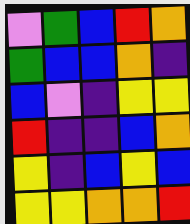[["violet", "green", "blue", "red", "orange"], ["green", "blue", "blue", "orange", "indigo"], ["blue", "violet", "indigo", "yellow", "yellow"], ["red", "indigo", "indigo", "blue", "orange"], ["yellow", "indigo", "blue", "yellow", "blue"], ["yellow", "yellow", "orange", "orange", "red"]]